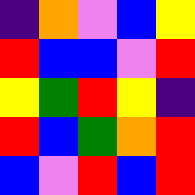[["indigo", "orange", "violet", "blue", "yellow"], ["red", "blue", "blue", "violet", "red"], ["yellow", "green", "red", "yellow", "indigo"], ["red", "blue", "green", "orange", "red"], ["blue", "violet", "red", "blue", "red"]]